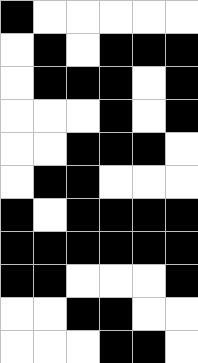[["black", "white", "white", "white", "white", "white"], ["white", "black", "white", "black", "black", "black"], ["white", "black", "black", "black", "white", "black"], ["white", "white", "white", "black", "white", "black"], ["white", "white", "black", "black", "black", "white"], ["white", "black", "black", "white", "white", "white"], ["black", "white", "black", "black", "black", "black"], ["black", "black", "black", "black", "black", "black"], ["black", "black", "white", "white", "white", "black"], ["white", "white", "black", "black", "white", "white"], ["white", "white", "white", "black", "black", "white"]]